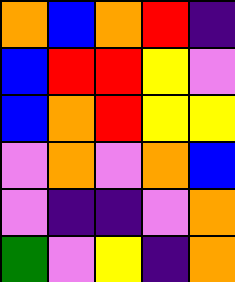[["orange", "blue", "orange", "red", "indigo"], ["blue", "red", "red", "yellow", "violet"], ["blue", "orange", "red", "yellow", "yellow"], ["violet", "orange", "violet", "orange", "blue"], ["violet", "indigo", "indigo", "violet", "orange"], ["green", "violet", "yellow", "indigo", "orange"]]